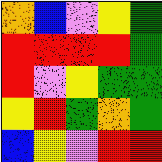[["orange", "blue", "violet", "yellow", "green"], ["red", "red", "red", "red", "green"], ["red", "violet", "yellow", "green", "green"], ["yellow", "red", "green", "orange", "green"], ["blue", "yellow", "violet", "red", "red"]]